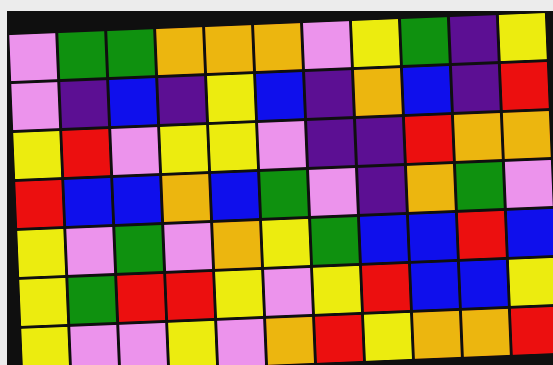[["violet", "green", "green", "orange", "orange", "orange", "violet", "yellow", "green", "indigo", "yellow"], ["violet", "indigo", "blue", "indigo", "yellow", "blue", "indigo", "orange", "blue", "indigo", "red"], ["yellow", "red", "violet", "yellow", "yellow", "violet", "indigo", "indigo", "red", "orange", "orange"], ["red", "blue", "blue", "orange", "blue", "green", "violet", "indigo", "orange", "green", "violet"], ["yellow", "violet", "green", "violet", "orange", "yellow", "green", "blue", "blue", "red", "blue"], ["yellow", "green", "red", "red", "yellow", "violet", "yellow", "red", "blue", "blue", "yellow"], ["yellow", "violet", "violet", "yellow", "violet", "orange", "red", "yellow", "orange", "orange", "red"]]